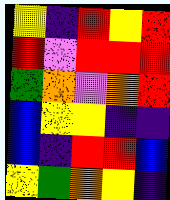[["yellow", "indigo", "red", "yellow", "red"], ["red", "violet", "red", "red", "red"], ["green", "orange", "violet", "orange", "red"], ["blue", "yellow", "yellow", "indigo", "indigo"], ["blue", "indigo", "red", "red", "blue"], ["yellow", "green", "orange", "yellow", "indigo"]]